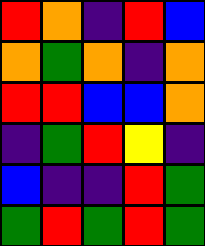[["red", "orange", "indigo", "red", "blue"], ["orange", "green", "orange", "indigo", "orange"], ["red", "red", "blue", "blue", "orange"], ["indigo", "green", "red", "yellow", "indigo"], ["blue", "indigo", "indigo", "red", "green"], ["green", "red", "green", "red", "green"]]